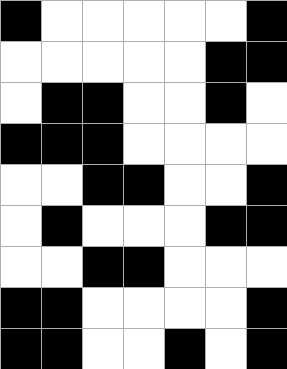[["black", "white", "white", "white", "white", "white", "black"], ["white", "white", "white", "white", "white", "black", "black"], ["white", "black", "black", "white", "white", "black", "white"], ["black", "black", "black", "white", "white", "white", "white"], ["white", "white", "black", "black", "white", "white", "black"], ["white", "black", "white", "white", "white", "black", "black"], ["white", "white", "black", "black", "white", "white", "white"], ["black", "black", "white", "white", "white", "white", "black"], ["black", "black", "white", "white", "black", "white", "black"]]